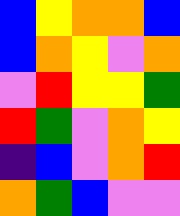[["blue", "yellow", "orange", "orange", "blue"], ["blue", "orange", "yellow", "violet", "orange"], ["violet", "red", "yellow", "yellow", "green"], ["red", "green", "violet", "orange", "yellow"], ["indigo", "blue", "violet", "orange", "red"], ["orange", "green", "blue", "violet", "violet"]]